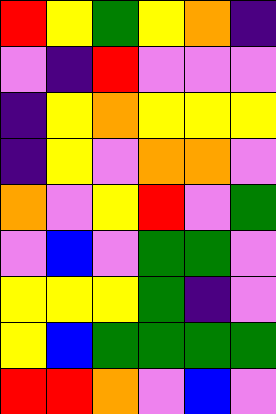[["red", "yellow", "green", "yellow", "orange", "indigo"], ["violet", "indigo", "red", "violet", "violet", "violet"], ["indigo", "yellow", "orange", "yellow", "yellow", "yellow"], ["indigo", "yellow", "violet", "orange", "orange", "violet"], ["orange", "violet", "yellow", "red", "violet", "green"], ["violet", "blue", "violet", "green", "green", "violet"], ["yellow", "yellow", "yellow", "green", "indigo", "violet"], ["yellow", "blue", "green", "green", "green", "green"], ["red", "red", "orange", "violet", "blue", "violet"]]